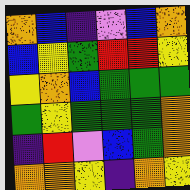[["orange", "blue", "indigo", "violet", "blue", "orange"], ["blue", "yellow", "green", "red", "red", "yellow"], ["yellow", "orange", "blue", "green", "green", "green"], ["green", "yellow", "green", "green", "green", "orange"], ["indigo", "red", "violet", "blue", "green", "orange"], ["orange", "orange", "yellow", "indigo", "orange", "yellow"]]